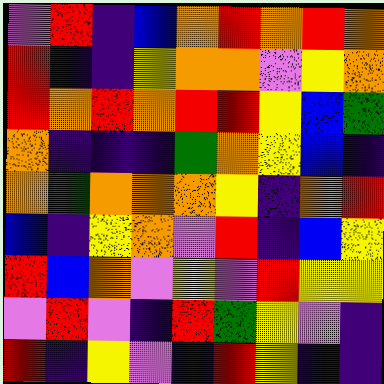[["violet", "red", "indigo", "blue", "orange", "red", "orange", "red", "orange"], ["red", "indigo", "indigo", "yellow", "orange", "orange", "violet", "yellow", "orange"], ["red", "orange", "red", "orange", "red", "red", "yellow", "blue", "green"], ["orange", "indigo", "indigo", "indigo", "green", "orange", "yellow", "blue", "indigo"], ["orange", "green", "orange", "orange", "orange", "yellow", "indigo", "orange", "red"], ["blue", "indigo", "yellow", "orange", "violet", "red", "indigo", "blue", "yellow"], ["red", "blue", "orange", "violet", "yellow", "violet", "red", "yellow", "yellow"], ["violet", "red", "violet", "indigo", "red", "green", "yellow", "violet", "indigo"], ["red", "indigo", "yellow", "violet", "indigo", "red", "yellow", "indigo", "indigo"]]